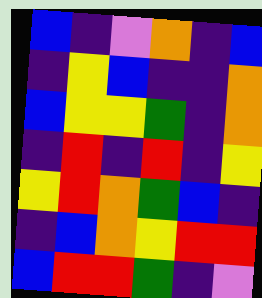[["blue", "indigo", "violet", "orange", "indigo", "blue"], ["indigo", "yellow", "blue", "indigo", "indigo", "orange"], ["blue", "yellow", "yellow", "green", "indigo", "orange"], ["indigo", "red", "indigo", "red", "indigo", "yellow"], ["yellow", "red", "orange", "green", "blue", "indigo"], ["indigo", "blue", "orange", "yellow", "red", "red"], ["blue", "red", "red", "green", "indigo", "violet"]]